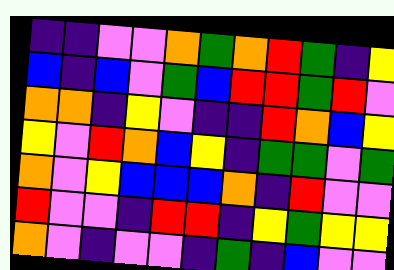[["indigo", "indigo", "violet", "violet", "orange", "green", "orange", "red", "green", "indigo", "yellow"], ["blue", "indigo", "blue", "violet", "green", "blue", "red", "red", "green", "red", "violet"], ["orange", "orange", "indigo", "yellow", "violet", "indigo", "indigo", "red", "orange", "blue", "yellow"], ["yellow", "violet", "red", "orange", "blue", "yellow", "indigo", "green", "green", "violet", "green"], ["orange", "violet", "yellow", "blue", "blue", "blue", "orange", "indigo", "red", "violet", "violet"], ["red", "violet", "violet", "indigo", "red", "red", "indigo", "yellow", "green", "yellow", "yellow"], ["orange", "violet", "indigo", "violet", "violet", "indigo", "green", "indigo", "blue", "violet", "violet"]]